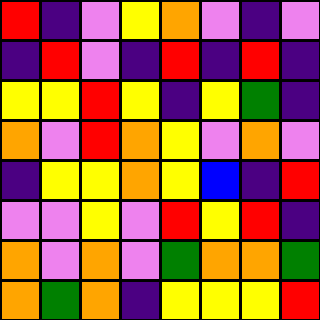[["red", "indigo", "violet", "yellow", "orange", "violet", "indigo", "violet"], ["indigo", "red", "violet", "indigo", "red", "indigo", "red", "indigo"], ["yellow", "yellow", "red", "yellow", "indigo", "yellow", "green", "indigo"], ["orange", "violet", "red", "orange", "yellow", "violet", "orange", "violet"], ["indigo", "yellow", "yellow", "orange", "yellow", "blue", "indigo", "red"], ["violet", "violet", "yellow", "violet", "red", "yellow", "red", "indigo"], ["orange", "violet", "orange", "violet", "green", "orange", "orange", "green"], ["orange", "green", "orange", "indigo", "yellow", "yellow", "yellow", "red"]]